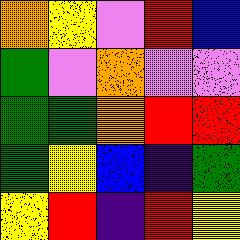[["orange", "yellow", "violet", "red", "blue"], ["green", "violet", "orange", "violet", "violet"], ["green", "green", "orange", "red", "red"], ["green", "yellow", "blue", "indigo", "green"], ["yellow", "red", "indigo", "red", "yellow"]]